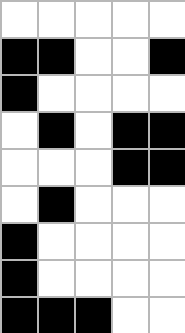[["white", "white", "white", "white", "white"], ["black", "black", "white", "white", "black"], ["black", "white", "white", "white", "white"], ["white", "black", "white", "black", "black"], ["white", "white", "white", "black", "black"], ["white", "black", "white", "white", "white"], ["black", "white", "white", "white", "white"], ["black", "white", "white", "white", "white"], ["black", "black", "black", "white", "white"]]